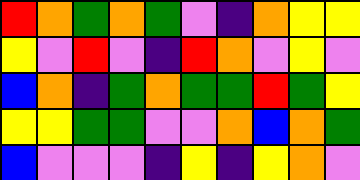[["red", "orange", "green", "orange", "green", "violet", "indigo", "orange", "yellow", "yellow"], ["yellow", "violet", "red", "violet", "indigo", "red", "orange", "violet", "yellow", "violet"], ["blue", "orange", "indigo", "green", "orange", "green", "green", "red", "green", "yellow"], ["yellow", "yellow", "green", "green", "violet", "violet", "orange", "blue", "orange", "green"], ["blue", "violet", "violet", "violet", "indigo", "yellow", "indigo", "yellow", "orange", "violet"]]